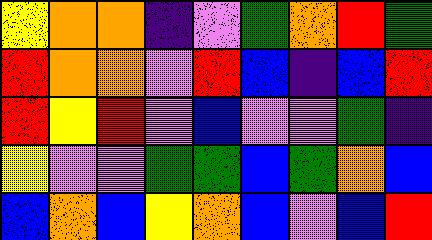[["yellow", "orange", "orange", "indigo", "violet", "green", "orange", "red", "green"], ["red", "orange", "orange", "violet", "red", "blue", "indigo", "blue", "red"], ["red", "yellow", "red", "violet", "blue", "violet", "violet", "green", "indigo"], ["yellow", "violet", "violet", "green", "green", "blue", "green", "orange", "blue"], ["blue", "orange", "blue", "yellow", "orange", "blue", "violet", "blue", "red"]]